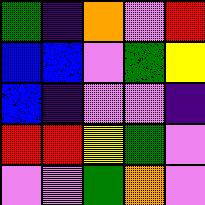[["green", "indigo", "orange", "violet", "red"], ["blue", "blue", "violet", "green", "yellow"], ["blue", "indigo", "violet", "violet", "indigo"], ["red", "red", "yellow", "green", "violet"], ["violet", "violet", "green", "orange", "violet"]]